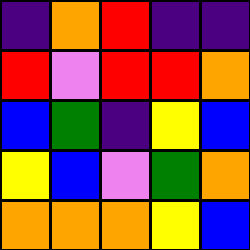[["indigo", "orange", "red", "indigo", "indigo"], ["red", "violet", "red", "red", "orange"], ["blue", "green", "indigo", "yellow", "blue"], ["yellow", "blue", "violet", "green", "orange"], ["orange", "orange", "orange", "yellow", "blue"]]